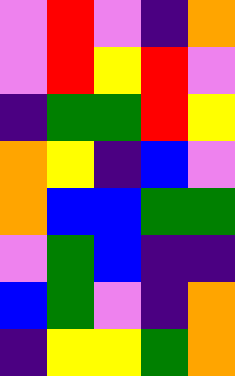[["violet", "red", "violet", "indigo", "orange"], ["violet", "red", "yellow", "red", "violet"], ["indigo", "green", "green", "red", "yellow"], ["orange", "yellow", "indigo", "blue", "violet"], ["orange", "blue", "blue", "green", "green"], ["violet", "green", "blue", "indigo", "indigo"], ["blue", "green", "violet", "indigo", "orange"], ["indigo", "yellow", "yellow", "green", "orange"]]